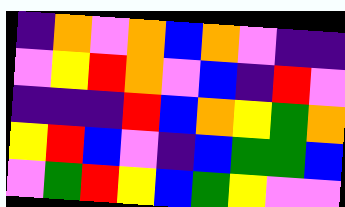[["indigo", "orange", "violet", "orange", "blue", "orange", "violet", "indigo", "indigo"], ["violet", "yellow", "red", "orange", "violet", "blue", "indigo", "red", "violet"], ["indigo", "indigo", "indigo", "red", "blue", "orange", "yellow", "green", "orange"], ["yellow", "red", "blue", "violet", "indigo", "blue", "green", "green", "blue"], ["violet", "green", "red", "yellow", "blue", "green", "yellow", "violet", "violet"]]